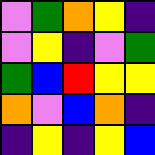[["violet", "green", "orange", "yellow", "indigo"], ["violet", "yellow", "indigo", "violet", "green"], ["green", "blue", "red", "yellow", "yellow"], ["orange", "violet", "blue", "orange", "indigo"], ["indigo", "yellow", "indigo", "yellow", "blue"]]